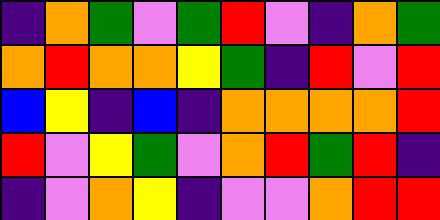[["indigo", "orange", "green", "violet", "green", "red", "violet", "indigo", "orange", "green"], ["orange", "red", "orange", "orange", "yellow", "green", "indigo", "red", "violet", "red"], ["blue", "yellow", "indigo", "blue", "indigo", "orange", "orange", "orange", "orange", "red"], ["red", "violet", "yellow", "green", "violet", "orange", "red", "green", "red", "indigo"], ["indigo", "violet", "orange", "yellow", "indigo", "violet", "violet", "orange", "red", "red"]]